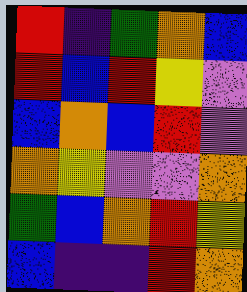[["red", "indigo", "green", "orange", "blue"], ["red", "blue", "red", "yellow", "violet"], ["blue", "orange", "blue", "red", "violet"], ["orange", "yellow", "violet", "violet", "orange"], ["green", "blue", "orange", "red", "yellow"], ["blue", "indigo", "indigo", "red", "orange"]]